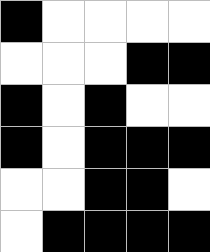[["black", "white", "white", "white", "white"], ["white", "white", "white", "black", "black"], ["black", "white", "black", "white", "white"], ["black", "white", "black", "black", "black"], ["white", "white", "black", "black", "white"], ["white", "black", "black", "black", "black"]]